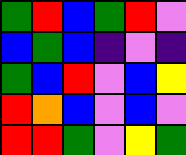[["green", "red", "blue", "green", "red", "violet"], ["blue", "green", "blue", "indigo", "violet", "indigo"], ["green", "blue", "red", "violet", "blue", "yellow"], ["red", "orange", "blue", "violet", "blue", "violet"], ["red", "red", "green", "violet", "yellow", "green"]]